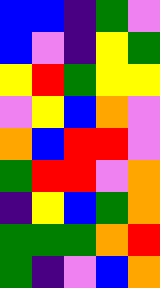[["blue", "blue", "indigo", "green", "violet"], ["blue", "violet", "indigo", "yellow", "green"], ["yellow", "red", "green", "yellow", "yellow"], ["violet", "yellow", "blue", "orange", "violet"], ["orange", "blue", "red", "red", "violet"], ["green", "red", "red", "violet", "orange"], ["indigo", "yellow", "blue", "green", "orange"], ["green", "green", "green", "orange", "red"], ["green", "indigo", "violet", "blue", "orange"]]